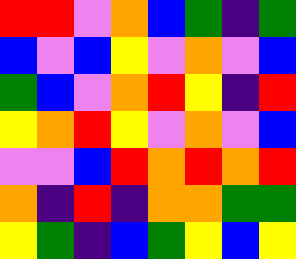[["red", "red", "violet", "orange", "blue", "green", "indigo", "green"], ["blue", "violet", "blue", "yellow", "violet", "orange", "violet", "blue"], ["green", "blue", "violet", "orange", "red", "yellow", "indigo", "red"], ["yellow", "orange", "red", "yellow", "violet", "orange", "violet", "blue"], ["violet", "violet", "blue", "red", "orange", "red", "orange", "red"], ["orange", "indigo", "red", "indigo", "orange", "orange", "green", "green"], ["yellow", "green", "indigo", "blue", "green", "yellow", "blue", "yellow"]]